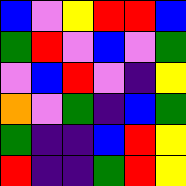[["blue", "violet", "yellow", "red", "red", "blue"], ["green", "red", "violet", "blue", "violet", "green"], ["violet", "blue", "red", "violet", "indigo", "yellow"], ["orange", "violet", "green", "indigo", "blue", "green"], ["green", "indigo", "indigo", "blue", "red", "yellow"], ["red", "indigo", "indigo", "green", "red", "yellow"]]